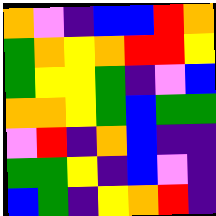[["orange", "violet", "indigo", "blue", "blue", "red", "orange"], ["green", "orange", "yellow", "orange", "red", "red", "yellow"], ["green", "yellow", "yellow", "green", "indigo", "violet", "blue"], ["orange", "orange", "yellow", "green", "blue", "green", "green"], ["violet", "red", "indigo", "orange", "blue", "indigo", "indigo"], ["green", "green", "yellow", "indigo", "blue", "violet", "indigo"], ["blue", "green", "indigo", "yellow", "orange", "red", "indigo"]]